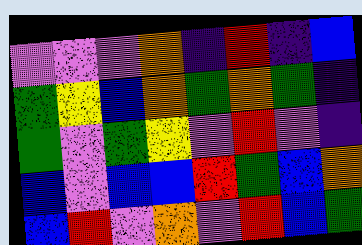[["violet", "violet", "violet", "orange", "indigo", "red", "indigo", "blue"], ["green", "yellow", "blue", "orange", "green", "orange", "green", "indigo"], ["green", "violet", "green", "yellow", "violet", "red", "violet", "indigo"], ["blue", "violet", "blue", "blue", "red", "green", "blue", "orange"], ["blue", "red", "violet", "orange", "violet", "red", "blue", "green"]]